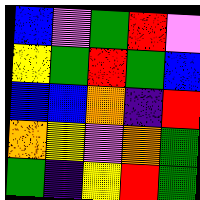[["blue", "violet", "green", "red", "violet"], ["yellow", "green", "red", "green", "blue"], ["blue", "blue", "orange", "indigo", "red"], ["orange", "yellow", "violet", "orange", "green"], ["green", "indigo", "yellow", "red", "green"]]